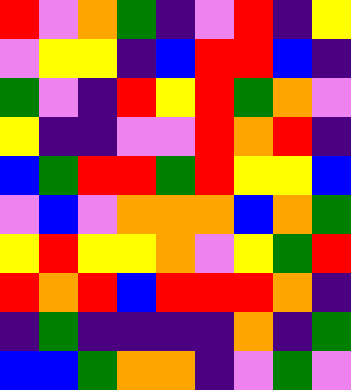[["red", "violet", "orange", "green", "indigo", "violet", "red", "indigo", "yellow"], ["violet", "yellow", "yellow", "indigo", "blue", "red", "red", "blue", "indigo"], ["green", "violet", "indigo", "red", "yellow", "red", "green", "orange", "violet"], ["yellow", "indigo", "indigo", "violet", "violet", "red", "orange", "red", "indigo"], ["blue", "green", "red", "red", "green", "red", "yellow", "yellow", "blue"], ["violet", "blue", "violet", "orange", "orange", "orange", "blue", "orange", "green"], ["yellow", "red", "yellow", "yellow", "orange", "violet", "yellow", "green", "red"], ["red", "orange", "red", "blue", "red", "red", "red", "orange", "indigo"], ["indigo", "green", "indigo", "indigo", "indigo", "indigo", "orange", "indigo", "green"], ["blue", "blue", "green", "orange", "orange", "indigo", "violet", "green", "violet"]]